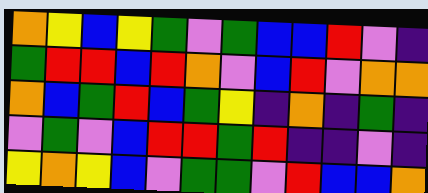[["orange", "yellow", "blue", "yellow", "green", "violet", "green", "blue", "blue", "red", "violet", "indigo"], ["green", "red", "red", "blue", "red", "orange", "violet", "blue", "red", "violet", "orange", "orange"], ["orange", "blue", "green", "red", "blue", "green", "yellow", "indigo", "orange", "indigo", "green", "indigo"], ["violet", "green", "violet", "blue", "red", "red", "green", "red", "indigo", "indigo", "violet", "indigo"], ["yellow", "orange", "yellow", "blue", "violet", "green", "green", "violet", "red", "blue", "blue", "orange"]]